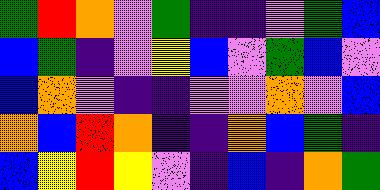[["green", "red", "orange", "violet", "green", "indigo", "indigo", "violet", "green", "blue"], ["blue", "green", "indigo", "violet", "yellow", "blue", "violet", "green", "blue", "violet"], ["blue", "orange", "violet", "indigo", "indigo", "violet", "violet", "orange", "violet", "blue"], ["orange", "blue", "red", "orange", "indigo", "indigo", "orange", "blue", "green", "indigo"], ["blue", "yellow", "red", "yellow", "violet", "indigo", "blue", "indigo", "orange", "green"]]